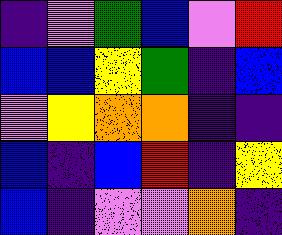[["indigo", "violet", "green", "blue", "violet", "red"], ["blue", "blue", "yellow", "green", "indigo", "blue"], ["violet", "yellow", "orange", "orange", "indigo", "indigo"], ["blue", "indigo", "blue", "red", "indigo", "yellow"], ["blue", "indigo", "violet", "violet", "orange", "indigo"]]